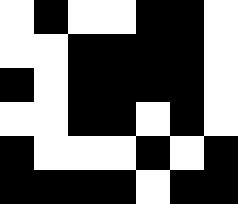[["white", "black", "white", "white", "black", "black", "white"], ["white", "white", "black", "black", "black", "black", "white"], ["black", "white", "black", "black", "black", "black", "white"], ["white", "white", "black", "black", "white", "black", "white"], ["black", "white", "white", "white", "black", "white", "black"], ["black", "black", "black", "black", "white", "black", "black"]]